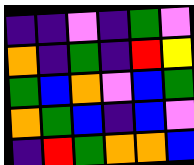[["indigo", "indigo", "violet", "indigo", "green", "violet"], ["orange", "indigo", "green", "indigo", "red", "yellow"], ["green", "blue", "orange", "violet", "blue", "green"], ["orange", "green", "blue", "indigo", "blue", "violet"], ["indigo", "red", "green", "orange", "orange", "blue"]]